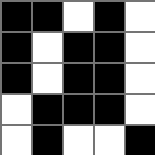[["black", "black", "white", "black", "white"], ["black", "white", "black", "black", "white"], ["black", "white", "black", "black", "white"], ["white", "black", "black", "black", "white"], ["white", "black", "white", "white", "black"]]